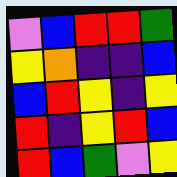[["violet", "blue", "red", "red", "green"], ["yellow", "orange", "indigo", "indigo", "blue"], ["blue", "red", "yellow", "indigo", "yellow"], ["red", "indigo", "yellow", "red", "blue"], ["red", "blue", "green", "violet", "yellow"]]